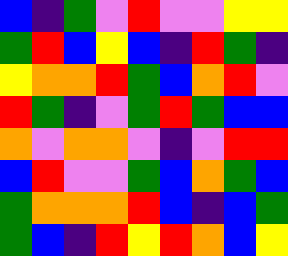[["blue", "indigo", "green", "violet", "red", "violet", "violet", "yellow", "yellow"], ["green", "red", "blue", "yellow", "blue", "indigo", "red", "green", "indigo"], ["yellow", "orange", "orange", "red", "green", "blue", "orange", "red", "violet"], ["red", "green", "indigo", "violet", "green", "red", "green", "blue", "blue"], ["orange", "violet", "orange", "orange", "violet", "indigo", "violet", "red", "red"], ["blue", "red", "violet", "violet", "green", "blue", "orange", "green", "blue"], ["green", "orange", "orange", "orange", "red", "blue", "indigo", "blue", "green"], ["green", "blue", "indigo", "red", "yellow", "red", "orange", "blue", "yellow"]]